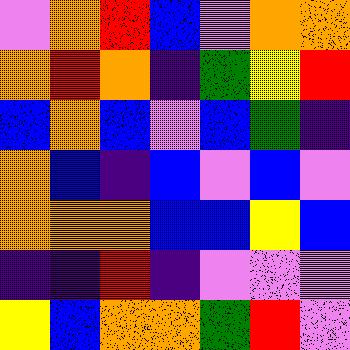[["violet", "orange", "red", "blue", "violet", "orange", "orange"], ["orange", "red", "orange", "indigo", "green", "yellow", "red"], ["blue", "orange", "blue", "violet", "blue", "green", "indigo"], ["orange", "blue", "indigo", "blue", "violet", "blue", "violet"], ["orange", "orange", "orange", "blue", "blue", "yellow", "blue"], ["indigo", "indigo", "red", "indigo", "violet", "violet", "violet"], ["yellow", "blue", "orange", "orange", "green", "red", "violet"]]